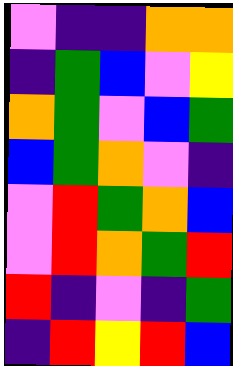[["violet", "indigo", "indigo", "orange", "orange"], ["indigo", "green", "blue", "violet", "yellow"], ["orange", "green", "violet", "blue", "green"], ["blue", "green", "orange", "violet", "indigo"], ["violet", "red", "green", "orange", "blue"], ["violet", "red", "orange", "green", "red"], ["red", "indigo", "violet", "indigo", "green"], ["indigo", "red", "yellow", "red", "blue"]]